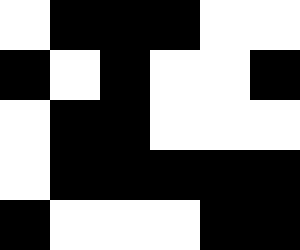[["white", "black", "black", "black", "white", "white"], ["black", "white", "black", "white", "white", "black"], ["white", "black", "black", "white", "white", "white"], ["white", "black", "black", "black", "black", "black"], ["black", "white", "white", "white", "black", "black"]]